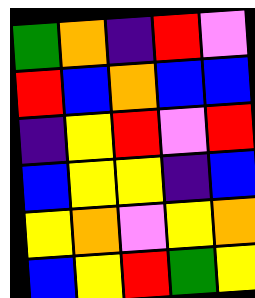[["green", "orange", "indigo", "red", "violet"], ["red", "blue", "orange", "blue", "blue"], ["indigo", "yellow", "red", "violet", "red"], ["blue", "yellow", "yellow", "indigo", "blue"], ["yellow", "orange", "violet", "yellow", "orange"], ["blue", "yellow", "red", "green", "yellow"]]